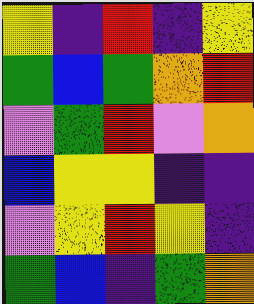[["yellow", "indigo", "red", "indigo", "yellow"], ["green", "blue", "green", "orange", "red"], ["violet", "green", "red", "violet", "orange"], ["blue", "yellow", "yellow", "indigo", "indigo"], ["violet", "yellow", "red", "yellow", "indigo"], ["green", "blue", "indigo", "green", "orange"]]